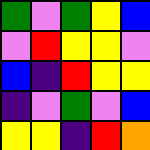[["green", "violet", "green", "yellow", "blue"], ["violet", "red", "yellow", "yellow", "violet"], ["blue", "indigo", "red", "yellow", "yellow"], ["indigo", "violet", "green", "violet", "blue"], ["yellow", "yellow", "indigo", "red", "orange"]]